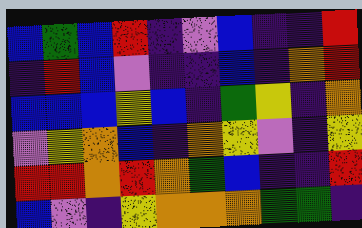[["blue", "green", "blue", "red", "indigo", "violet", "blue", "indigo", "indigo", "red"], ["indigo", "red", "blue", "violet", "indigo", "indigo", "blue", "indigo", "orange", "red"], ["blue", "blue", "blue", "yellow", "blue", "indigo", "green", "yellow", "indigo", "orange"], ["violet", "yellow", "orange", "blue", "indigo", "orange", "yellow", "violet", "indigo", "yellow"], ["red", "red", "orange", "red", "orange", "green", "blue", "indigo", "indigo", "red"], ["blue", "violet", "indigo", "yellow", "orange", "orange", "orange", "green", "green", "indigo"]]